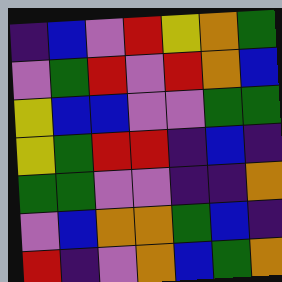[["indigo", "blue", "violet", "red", "yellow", "orange", "green"], ["violet", "green", "red", "violet", "red", "orange", "blue"], ["yellow", "blue", "blue", "violet", "violet", "green", "green"], ["yellow", "green", "red", "red", "indigo", "blue", "indigo"], ["green", "green", "violet", "violet", "indigo", "indigo", "orange"], ["violet", "blue", "orange", "orange", "green", "blue", "indigo"], ["red", "indigo", "violet", "orange", "blue", "green", "orange"]]